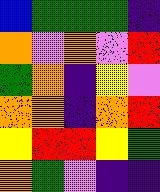[["blue", "green", "green", "green", "indigo"], ["orange", "violet", "orange", "violet", "red"], ["green", "orange", "indigo", "yellow", "violet"], ["orange", "orange", "indigo", "orange", "red"], ["yellow", "red", "red", "yellow", "green"], ["orange", "green", "violet", "indigo", "indigo"]]